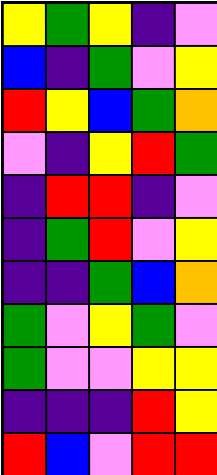[["yellow", "green", "yellow", "indigo", "violet"], ["blue", "indigo", "green", "violet", "yellow"], ["red", "yellow", "blue", "green", "orange"], ["violet", "indigo", "yellow", "red", "green"], ["indigo", "red", "red", "indigo", "violet"], ["indigo", "green", "red", "violet", "yellow"], ["indigo", "indigo", "green", "blue", "orange"], ["green", "violet", "yellow", "green", "violet"], ["green", "violet", "violet", "yellow", "yellow"], ["indigo", "indigo", "indigo", "red", "yellow"], ["red", "blue", "violet", "red", "red"]]